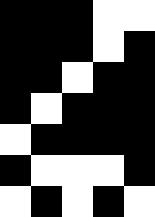[["black", "black", "black", "white", "white"], ["black", "black", "black", "white", "black"], ["black", "black", "white", "black", "black"], ["black", "white", "black", "black", "black"], ["white", "black", "black", "black", "black"], ["black", "white", "white", "white", "black"], ["white", "black", "white", "black", "white"]]